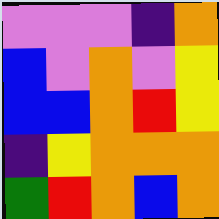[["violet", "violet", "violet", "indigo", "orange"], ["blue", "violet", "orange", "violet", "yellow"], ["blue", "blue", "orange", "red", "yellow"], ["indigo", "yellow", "orange", "orange", "orange"], ["green", "red", "orange", "blue", "orange"]]